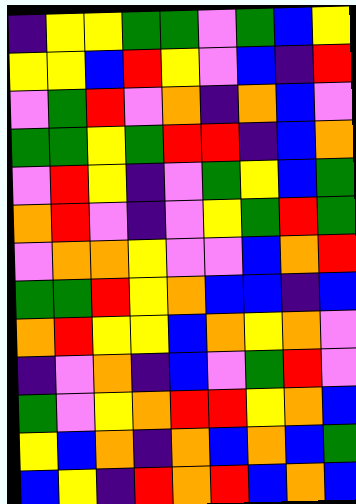[["indigo", "yellow", "yellow", "green", "green", "violet", "green", "blue", "yellow"], ["yellow", "yellow", "blue", "red", "yellow", "violet", "blue", "indigo", "red"], ["violet", "green", "red", "violet", "orange", "indigo", "orange", "blue", "violet"], ["green", "green", "yellow", "green", "red", "red", "indigo", "blue", "orange"], ["violet", "red", "yellow", "indigo", "violet", "green", "yellow", "blue", "green"], ["orange", "red", "violet", "indigo", "violet", "yellow", "green", "red", "green"], ["violet", "orange", "orange", "yellow", "violet", "violet", "blue", "orange", "red"], ["green", "green", "red", "yellow", "orange", "blue", "blue", "indigo", "blue"], ["orange", "red", "yellow", "yellow", "blue", "orange", "yellow", "orange", "violet"], ["indigo", "violet", "orange", "indigo", "blue", "violet", "green", "red", "violet"], ["green", "violet", "yellow", "orange", "red", "red", "yellow", "orange", "blue"], ["yellow", "blue", "orange", "indigo", "orange", "blue", "orange", "blue", "green"], ["blue", "yellow", "indigo", "red", "orange", "red", "blue", "orange", "blue"]]